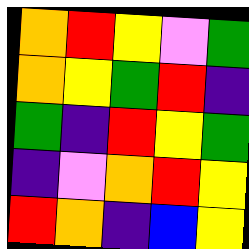[["orange", "red", "yellow", "violet", "green"], ["orange", "yellow", "green", "red", "indigo"], ["green", "indigo", "red", "yellow", "green"], ["indigo", "violet", "orange", "red", "yellow"], ["red", "orange", "indigo", "blue", "yellow"]]